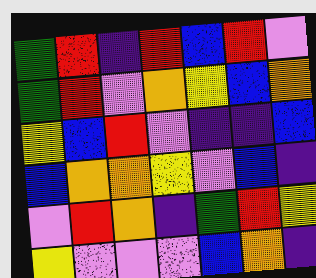[["green", "red", "indigo", "red", "blue", "red", "violet"], ["green", "red", "violet", "orange", "yellow", "blue", "orange"], ["yellow", "blue", "red", "violet", "indigo", "indigo", "blue"], ["blue", "orange", "orange", "yellow", "violet", "blue", "indigo"], ["violet", "red", "orange", "indigo", "green", "red", "yellow"], ["yellow", "violet", "violet", "violet", "blue", "orange", "indigo"]]